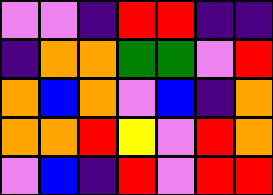[["violet", "violet", "indigo", "red", "red", "indigo", "indigo"], ["indigo", "orange", "orange", "green", "green", "violet", "red"], ["orange", "blue", "orange", "violet", "blue", "indigo", "orange"], ["orange", "orange", "red", "yellow", "violet", "red", "orange"], ["violet", "blue", "indigo", "red", "violet", "red", "red"]]